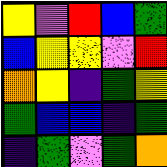[["yellow", "violet", "red", "blue", "green"], ["blue", "yellow", "yellow", "violet", "red"], ["orange", "yellow", "indigo", "green", "yellow"], ["green", "blue", "blue", "indigo", "green"], ["indigo", "green", "violet", "green", "orange"]]